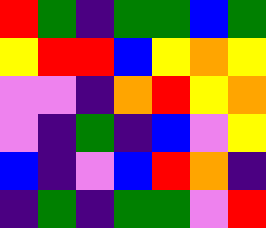[["red", "green", "indigo", "green", "green", "blue", "green"], ["yellow", "red", "red", "blue", "yellow", "orange", "yellow"], ["violet", "violet", "indigo", "orange", "red", "yellow", "orange"], ["violet", "indigo", "green", "indigo", "blue", "violet", "yellow"], ["blue", "indigo", "violet", "blue", "red", "orange", "indigo"], ["indigo", "green", "indigo", "green", "green", "violet", "red"]]